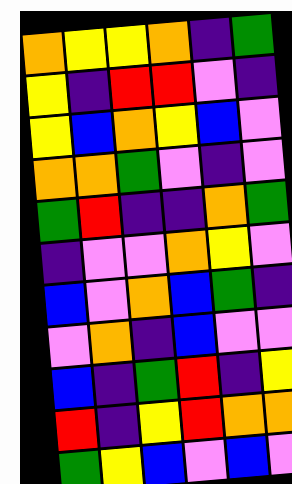[["orange", "yellow", "yellow", "orange", "indigo", "green"], ["yellow", "indigo", "red", "red", "violet", "indigo"], ["yellow", "blue", "orange", "yellow", "blue", "violet"], ["orange", "orange", "green", "violet", "indigo", "violet"], ["green", "red", "indigo", "indigo", "orange", "green"], ["indigo", "violet", "violet", "orange", "yellow", "violet"], ["blue", "violet", "orange", "blue", "green", "indigo"], ["violet", "orange", "indigo", "blue", "violet", "violet"], ["blue", "indigo", "green", "red", "indigo", "yellow"], ["red", "indigo", "yellow", "red", "orange", "orange"], ["green", "yellow", "blue", "violet", "blue", "violet"]]